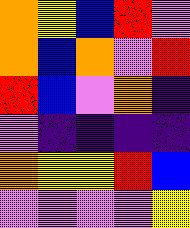[["orange", "yellow", "blue", "red", "violet"], ["orange", "blue", "orange", "violet", "red"], ["red", "blue", "violet", "orange", "indigo"], ["violet", "indigo", "indigo", "indigo", "indigo"], ["orange", "yellow", "yellow", "red", "blue"], ["violet", "violet", "violet", "violet", "yellow"]]